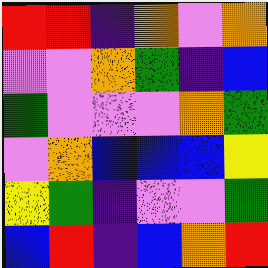[["red", "red", "indigo", "orange", "violet", "orange"], ["violet", "violet", "orange", "green", "indigo", "blue"], ["green", "violet", "violet", "violet", "orange", "green"], ["violet", "orange", "blue", "blue", "blue", "yellow"], ["yellow", "green", "indigo", "violet", "violet", "green"], ["blue", "red", "indigo", "blue", "orange", "red"]]